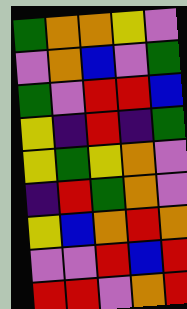[["green", "orange", "orange", "yellow", "violet"], ["violet", "orange", "blue", "violet", "green"], ["green", "violet", "red", "red", "blue"], ["yellow", "indigo", "red", "indigo", "green"], ["yellow", "green", "yellow", "orange", "violet"], ["indigo", "red", "green", "orange", "violet"], ["yellow", "blue", "orange", "red", "orange"], ["violet", "violet", "red", "blue", "red"], ["red", "red", "violet", "orange", "red"]]